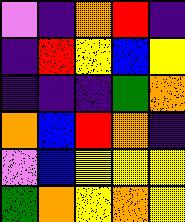[["violet", "indigo", "orange", "red", "indigo"], ["indigo", "red", "yellow", "blue", "yellow"], ["indigo", "indigo", "indigo", "green", "orange"], ["orange", "blue", "red", "orange", "indigo"], ["violet", "blue", "yellow", "yellow", "yellow"], ["green", "orange", "yellow", "orange", "yellow"]]